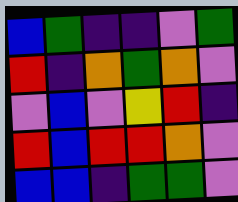[["blue", "green", "indigo", "indigo", "violet", "green"], ["red", "indigo", "orange", "green", "orange", "violet"], ["violet", "blue", "violet", "yellow", "red", "indigo"], ["red", "blue", "red", "red", "orange", "violet"], ["blue", "blue", "indigo", "green", "green", "violet"]]